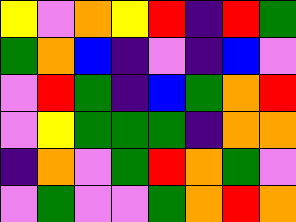[["yellow", "violet", "orange", "yellow", "red", "indigo", "red", "green"], ["green", "orange", "blue", "indigo", "violet", "indigo", "blue", "violet"], ["violet", "red", "green", "indigo", "blue", "green", "orange", "red"], ["violet", "yellow", "green", "green", "green", "indigo", "orange", "orange"], ["indigo", "orange", "violet", "green", "red", "orange", "green", "violet"], ["violet", "green", "violet", "violet", "green", "orange", "red", "orange"]]